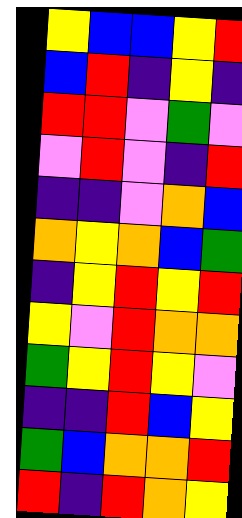[["yellow", "blue", "blue", "yellow", "red"], ["blue", "red", "indigo", "yellow", "indigo"], ["red", "red", "violet", "green", "violet"], ["violet", "red", "violet", "indigo", "red"], ["indigo", "indigo", "violet", "orange", "blue"], ["orange", "yellow", "orange", "blue", "green"], ["indigo", "yellow", "red", "yellow", "red"], ["yellow", "violet", "red", "orange", "orange"], ["green", "yellow", "red", "yellow", "violet"], ["indigo", "indigo", "red", "blue", "yellow"], ["green", "blue", "orange", "orange", "red"], ["red", "indigo", "red", "orange", "yellow"]]